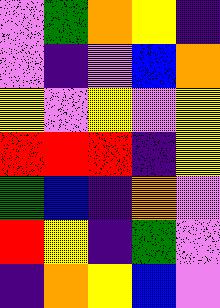[["violet", "green", "orange", "yellow", "indigo"], ["violet", "indigo", "violet", "blue", "orange"], ["yellow", "violet", "yellow", "violet", "yellow"], ["red", "red", "red", "indigo", "yellow"], ["green", "blue", "indigo", "orange", "violet"], ["red", "yellow", "indigo", "green", "violet"], ["indigo", "orange", "yellow", "blue", "violet"]]